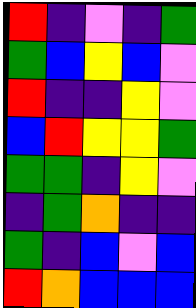[["red", "indigo", "violet", "indigo", "green"], ["green", "blue", "yellow", "blue", "violet"], ["red", "indigo", "indigo", "yellow", "violet"], ["blue", "red", "yellow", "yellow", "green"], ["green", "green", "indigo", "yellow", "violet"], ["indigo", "green", "orange", "indigo", "indigo"], ["green", "indigo", "blue", "violet", "blue"], ["red", "orange", "blue", "blue", "blue"]]